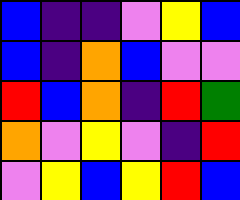[["blue", "indigo", "indigo", "violet", "yellow", "blue"], ["blue", "indigo", "orange", "blue", "violet", "violet"], ["red", "blue", "orange", "indigo", "red", "green"], ["orange", "violet", "yellow", "violet", "indigo", "red"], ["violet", "yellow", "blue", "yellow", "red", "blue"]]